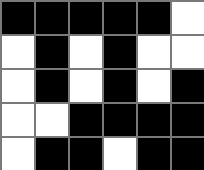[["black", "black", "black", "black", "black", "white"], ["white", "black", "white", "black", "white", "white"], ["white", "black", "white", "black", "white", "black"], ["white", "white", "black", "black", "black", "black"], ["white", "black", "black", "white", "black", "black"]]